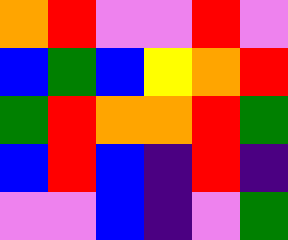[["orange", "red", "violet", "violet", "red", "violet"], ["blue", "green", "blue", "yellow", "orange", "red"], ["green", "red", "orange", "orange", "red", "green"], ["blue", "red", "blue", "indigo", "red", "indigo"], ["violet", "violet", "blue", "indigo", "violet", "green"]]